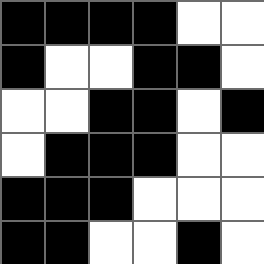[["black", "black", "black", "black", "white", "white"], ["black", "white", "white", "black", "black", "white"], ["white", "white", "black", "black", "white", "black"], ["white", "black", "black", "black", "white", "white"], ["black", "black", "black", "white", "white", "white"], ["black", "black", "white", "white", "black", "white"]]